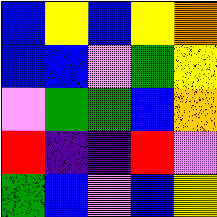[["blue", "yellow", "blue", "yellow", "orange"], ["blue", "blue", "violet", "green", "yellow"], ["violet", "green", "green", "blue", "orange"], ["red", "indigo", "indigo", "red", "violet"], ["green", "blue", "violet", "blue", "yellow"]]